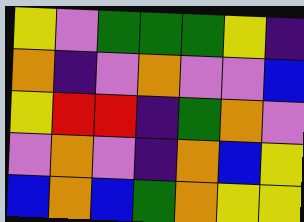[["yellow", "violet", "green", "green", "green", "yellow", "indigo"], ["orange", "indigo", "violet", "orange", "violet", "violet", "blue"], ["yellow", "red", "red", "indigo", "green", "orange", "violet"], ["violet", "orange", "violet", "indigo", "orange", "blue", "yellow"], ["blue", "orange", "blue", "green", "orange", "yellow", "yellow"]]